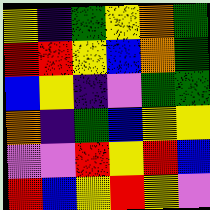[["yellow", "indigo", "green", "yellow", "orange", "green"], ["red", "red", "yellow", "blue", "orange", "green"], ["blue", "yellow", "indigo", "violet", "green", "green"], ["orange", "indigo", "green", "blue", "yellow", "yellow"], ["violet", "violet", "red", "yellow", "red", "blue"], ["red", "blue", "yellow", "red", "yellow", "violet"]]